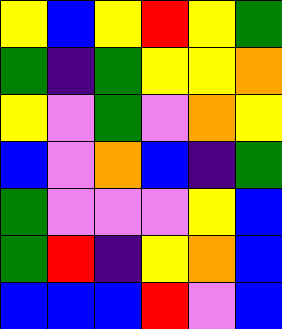[["yellow", "blue", "yellow", "red", "yellow", "green"], ["green", "indigo", "green", "yellow", "yellow", "orange"], ["yellow", "violet", "green", "violet", "orange", "yellow"], ["blue", "violet", "orange", "blue", "indigo", "green"], ["green", "violet", "violet", "violet", "yellow", "blue"], ["green", "red", "indigo", "yellow", "orange", "blue"], ["blue", "blue", "blue", "red", "violet", "blue"]]